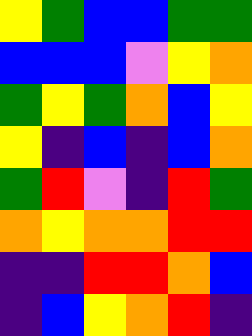[["yellow", "green", "blue", "blue", "green", "green"], ["blue", "blue", "blue", "violet", "yellow", "orange"], ["green", "yellow", "green", "orange", "blue", "yellow"], ["yellow", "indigo", "blue", "indigo", "blue", "orange"], ["green", "red", "violet", "indigo", "red", "green"], ["orange", "yellow", "orange", "orange", "red", "red"], ["indigo", "indigo", "red", "red", "orange", "blue"], ["indigo", "blue", "yellow", "orange", "red", "indigo"]]